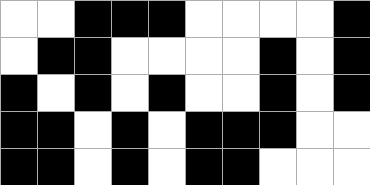[["white", "white", "black", "black", "black", "white", "white", "white", "white", "black"], ["white", "black", "black", "white", "white", "white", "white", "black", "white", "black"], ["black", "white", "black", "white", "black", "white", "white", "black", "white", "black"], ["black", "black", "white", "black", "white", "black", "black", "black", "white", "white"], ["black", "black", "white", "black", "white", "black", "black", "white", "white", "white"]]